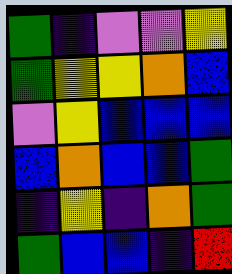[["green", "indigo", "violet", "violet", "yellow"], ["green", "yellow", "yellow", "orange", "blue"], ["violet", "yellow", "blue", "blue", "blue"], ["blue", "orange", "blue", "blue", "green"], ["indigo", "yellow", "indigo", "orange", "green"], ["green", "blue", "blue", "indigo", "red"]]